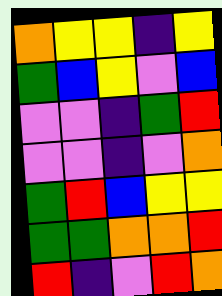[["orange", "yellow", "yellow", "indigo", "yellow"], ["green", "blue", "yellow", "violet", "blue"], ["violet", "violet", "indigo", "green", "red"], ["violet", "violet", "indigo", "violet", "orange"], ["green", "red", "blue", "yellow", "yellow"], ["green", "green", "orange", "orange", "red"], ["red", "indigo", "violet", "red", "orange"]]